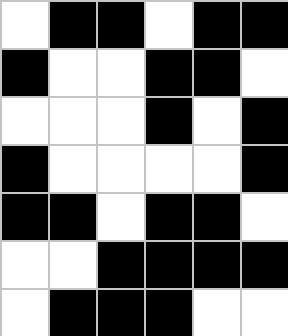[["white", "black", "black", "white", "black", "black"], ["black", "white", "white", "black", "black", "white"], ["white", "white", "white", "black", "white", "black"], ["black", "white", "white", "white", "white", "black"], ["black", "black", "white", "black", "black", "white"], ["white", "white", "black", "black", "black", "black"], ["white", "black", "black", "black", "white", "white"]]